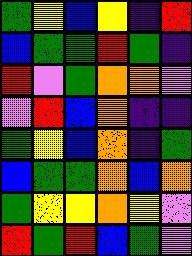[["green", "yellow", "blue", "yellow", "indigo", "red"], ["blue", "green", "green", "red", "green", "indigo"], ["red", "violet", "green", "orange", "orange", "violet"], ["violet", "red", "blue", "orange", "indigo", "indigo"], ["green", "yellow", "blue", "orange", "indigo", "green"], ["blue", "green", "green", "orange", "blue", "orange"], ["green", "yellow", "yellow", "orange", "yellow", "violet"], ["red", "green", "red", "blue", "green", "violet"]]